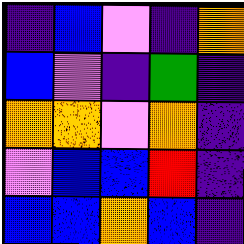[["indigo", "blue", "violet", "indigo", "orange"], ["blue", "violet", "indigo", "green", "indigo"], ["orange", "orange", "violet", "orange", "indigo"], ["violet", "blue", "blue", "red", "indigo"], ["blue", "blue", "orange", "blue", "indigo"]]